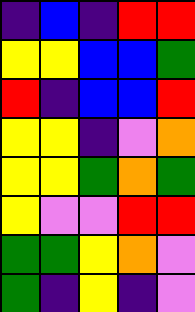[["indigo", "blue", "indigo", "red", "red"], ["yellow", "yellow", "blue", "blue", "green"], ["red", "indigo", "blue", "blue", "red"], ["yellow", "yellow", "indigo", "violet", "orange"], ["yellow", "yellow", "green", "orange", "green"], ["yellow", "violet", "violet", "red", "red"], ["green", "green", "yellow", "orange", "violet"], ["green", "indigo", "yellow", "indigo", "violet"]]